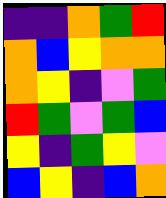[["indigo", "indigo", "orange", "green", "red"], ["orange", "blue", "yellow", "orange", "orange"], ["orange", "yellow", "indigo", "violet", "green"], ["red", "green", "violet", "green", "blue"], ["yellow", "indigo", "green", "yellow", "violet"], ["blue", "yellow", "indigo", "blue", "orange"]]